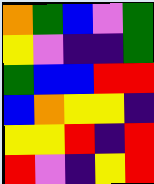[["orange", "green", "blue", "violet", "green"], ["yellow", "violet", "indigo", "indigo", "green"], ["green", "blue", "blue", "red", "red"], ["blue", "orange", "yellow", "yellow", "indigo"], ["yellow", "yellow", "red", "indigo", "red"], ["red", "violet", "indigo", "yellow", "red"]]